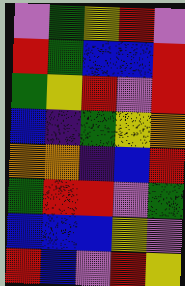[["violet", "green", "yellow", "red", "violet"], ["red", "green", "blue", "blue", "red"], ["green", "yellow", "red", "violet", "red"], ["blue", "indigo", "green", "yellow", "orange"], ["orange", "orange", "indigo", "blue", "red"], ["green", "red", "red", "violet", "green"], ["blue", "blue", "blue", "yellow", "violet"], ["red", "blue", "violet", "red", "yellow"]]